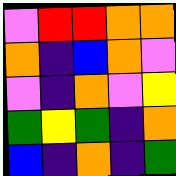[["violet", "red", "red", "orange", "orange"], ["orange", "indigo", "blue", "orange", "violet"], ["violet", "indigo", "orange", "violet", "yellow"], ["green", "yellow", "green", "indigo", "orange"], ["blue", "indigo", "orange", "indigo", "green"]]